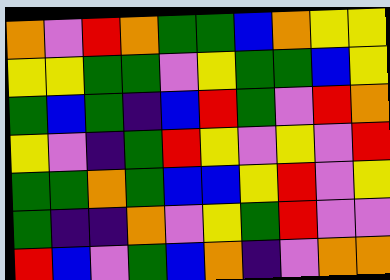[["orange", "violet", "red", "orange", "green", "green", "blue", "orange", "yellow", "yellow"], ["yellow", "yellow", "green", "green", "violet", "yellow", "green", "green", "blue", "yellow"], ["green", "blue", "green", "indigo", "blue", "red", "green", "violet", "red", "orange"], ["yellow", "violet", "indigo", "green", "red", "yellow", "violet", "yellow", "violet", "red"], ["green", "green", "orange", "green", "blue", "blue", "yellow", "red", "violet", "yellow"], ["green", "indigo", "indigo", "orange", "violet", "yellow", "green", "red", "violet", "violet"], ["red", "blue", "violet", "green", "blue", "orange", "indigo", "violet", "orange", "orange"]]